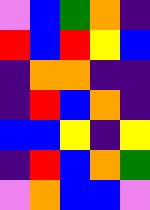[["violet", "blue", "green", "orange", "indigo"], ["red", "blue", "red", "yellow", "blue"], ["indigo", "orange", "orange", "indigo", "indigo"], ["indigo", "red", "blue", "orange", "indigo"], ["blue", "blue", "yellow", "indigo", "yellow"], ["indigo", "red", "blue", "orange", "green"], ["violet", "orange", "blue", "blue", "violet"]]